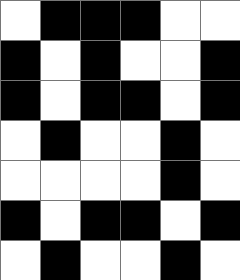[["white", "black", "black", "black", "white", "white"], ["black", "white", "black", "white", "white", "black"], ["black", "white", "black", "black", "white", "black"], ["white", "black", "white", "white", "black", "white"], ["white", "white", "white", "white", "black", "white"], ["black", "white", "black", "black", "white", "black"], ["white", "black", "white", "white", "black", "white"]]